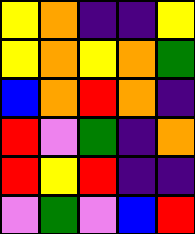[["yellow", "orange", "indigo", "indigo", "yellow"], ["yellow", "orange", "yellow", "orange", "green"], ["blue", "orange", "red", "orange", "indigo"], ["red", "violet", "green", "indigo", "orange"], ["red", "yellow", "red", "indigo", "indigo"], ["violet", "green", "violet", "blue", "red"]]